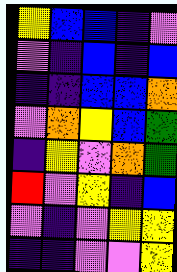[["yellow", "blue", "blue", "indigo", "violet"], ["violet", "indigo", "blue", "indigo", "blue"], ["indigo", "indigo", "blue", "blue", "orange"], ["violet", "orange", "yellow", "blue", "green"], ["indigo", "yellow", "violet", "orange", "green"], ["red", "violet", "yellow", "indigo", "blue"], ["violet", "indigo", "violet", "yellow", "yellow"], ["indigo", "indigo", "violet", "violet", "yellow"]]